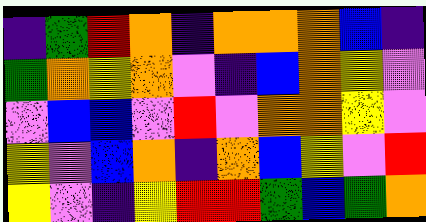[["indigo", "green", "red", "orange", "indigo", "orange", "orange", "orange", "blue", "indigo"], ["green", "orange", "yellow", "orange", "violet", "indigo", "blue", "orange", "yellow", "violet"], ["violet", "blue", "blue", "violet", "red", "violet", "orange", "orange", "yellow", "violet"], ["yellow", "violet", "blue", "orange", "indigo", "orange", "blue", "yellow", "violet", "red"], ["yellow", "violet", "indigo", "yellow", "red", "red", "green", "blue", "green", "orange"]]